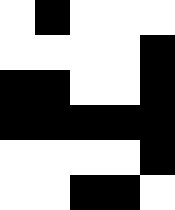[["white", "black", "white", "white", "white"], ["white", "white", "white", "white", "black"], ["black", "black", "white", "white", "black"], ["black", "black", "black", "black", "black"], ["white", "white", "white", "white", "black"], ["white", "white", "black", "black", "white"]]